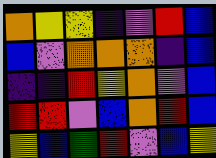[["orange", "yellow", "yellow", "indigo", "violet", "red", "blue"], ["blue", "violet", "orange", "orange", "orange", "indigo", "blue"], ["indigo", "indigo", "red", "yellow", "orange", "violet", "blue"], ["red", "red", "violet", "blue", "orange", "red", "blue"], ["yellow", "blue", "green", "red", "violet", "blue", "yellow"]]